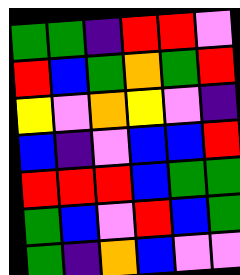[["green", "green", "indigo", "red", "red", "violet"], ["red", "blue", "green", "orange", "green", "red"], ["yellow", "violet", "orange", "yellow", "violet", "indigo"], ["blue", "indigo", "violet", "blue", "blue", "red"], ["red", "red", "red", "blue", "green", "green"], ["green", "blue", "violet", "red", "blue", "green"], ["green", "indigo", "orange", "blue", "violet", "violet"]]